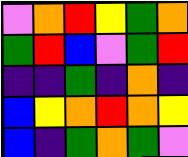[["violet", "orange", "red", "yellow", "green", "orange"], ["green", "red", "blue", "violet", "green", "red"], ["indigo", "indigo", "green", "indigo", "orange", "indigo"], ["blue", "yellow", "orange", "red", "orange", "yellow"], ["blue", "indigo", "green", "orange", "green", "violet"]]